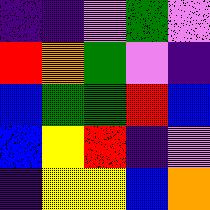[["indigo", "indigo", "violet", "green", "violet"], ["red", "orange", "green", "violet", "indigo"], ["blue", "green", "green", "red", "blue"], ["blue", "yellow", "red", "indigo", "violet"], ["indigo", "yellow", "yellow", "blue", "orange"]]